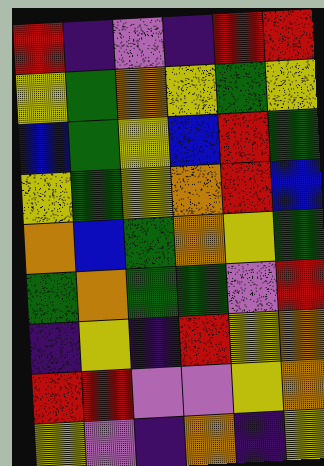[["red", "indigo", "violet", "indigo", "red", "red"], ["yellow", "green", "orange", "yellow", "green", "yellow"], ["blue", "green", "yellow", "blue", "red", "green"], ["yellow", "green", "yellow", "orange", "red", "blue"], ["orange", "blue", "green", "orange", "yellow", "green"], ["green", "orange", "green", "green", "violet", "red"], ["indigo", "yellow", "indigo", "red", "yellow", "orange"], ["red", "red", "violet", "violet", "yellow", "orange"], ["yellow", "violet", "indigo", "orange", "indigo", "yellow"]]